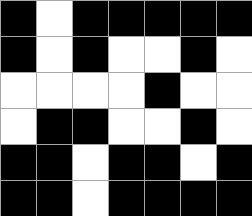[["black", "white", "black", "black", "black", "black", "black"], ["black", "white", "black", "white", "white", "black", "white"], ["white", "white", "white", "white", "black", "white", "white"], ["white", "black", "black", "white", "white", "black", "white"], ["black", "black", "white", "black", "black", "white", "black"], ["black", "black", "white", "black", "black", "black", "black"]]